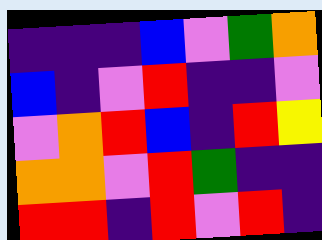[["indigo", "indigo", "indigo", "blue", "violet", "green", "orange"], ["blue", "indigo", "violet", "red", "indigo", "indigo", "violet"], ["violet", "orange", "red", "blue", "indigo", "red", "yellow"], ["orange", "orange", "violet", "red", "green", "indigo", "indigo"], ["red", "red", "indigo", "red", "violet", "red", "indigo"]]